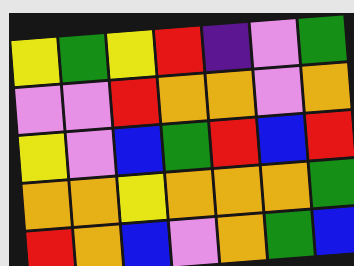[["yellow", "green", "yellow", "red", "indigo", "violet", "green"], ["violet", "violet", "red", "orange", "orange", "violet", "orange"], ["yellow", "violet", "blue", "green", "red", "blue", "red"], ["orange", "orange", "yellow", "orange", "orange", "orange", "green"], ["red", "orange", "blue", "violet", "orange", "green", "blue"]]